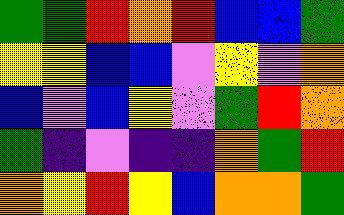[["green", "green", "red", "orange", "red", "blue", "blue", "green"], ["yellow", "yellow", "blue", "blue", "violet", "yellow", "violet", "orange"], ["blue", "violet", "blue", "yellow", "violet", "green", "red", "orange"], ["green", "indigo", "violet", "indigo", "indigo", "orange", "green", "red"], ["orange", "yellow", "red", "yellow", "blue", "orange", "orange", "green"]]